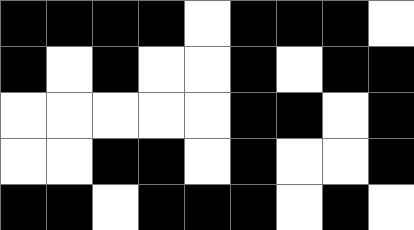[["black", "black", "black", "black", "white", "black", "black", "black", "white"], ["black", "white", "black", "white", "white", "black", "white", "black", "black"], ["white", "white", "white", "white", "white", "black", "black", "white", "black"], ["white", "white", "black", "black", "white", "black", "white", "white", "black"], ["black", "black", "white", "black", "black", "black", "white", "black", "white"]]